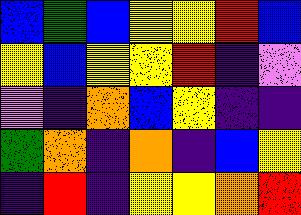[["blue", "green", "blue", "yellow", "yellow", "red", "blue"], ["yellow", "blue", "yellow", "yellow", "red", "indigo", "violet"], ["violet", "indigo", "orange", "blue", "yellow", "indigo", "indigo"], ["green", "orange", "indigo", "orange", "indigo", "blue", "yellow"], ["indigo", "red", "indigo", "yellow", "yellow", "orange", "red"]]